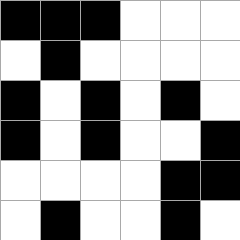[["black", "black", "black", "white", "white", "white"], ["white", "black", "white", "white", "white", "white"], ["black", "white", "black", "white", "black", "white"], ["black", "white", "black", "white", "white", "black"], ["white", "white", "white", "white", "black", "black"], ["white", "black", "white", "white", "black", "white"]]